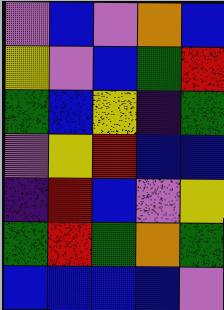[["violet", "blue", "violet", "orange", "blue"], ["yellow", "violet", "blue", "green", "red"], ["green", "blue", "yellow", "indigo", "green"], ["violet", "yellow", "red", "blue", "blue"], ["indigo", "red", "blue", "violet", "yellow"], ["green", "red", "green", "orange", "green"], ["blue", "blue", "blue", "blue", "violet"]]